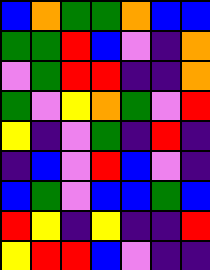[["blue", "orange", "green", "green", "orange", "blue", "blue"], ["green", "green", "red", "blue", "violet", "indigo", "orange"], ["violet", "green", "red", "red", "indigo", "indigo", "orange"], ["green", "violet", "yellow", "orange", "green", "violet", "red"], ["yellow", "indigo", "violet", "green", "indigo", "red", "indigo"], ["indigo", "blue", "violet", "red", "blue", "violet", "indigo"], ["blue", "green", "violet", "blue", "blue", "green", "blue"], ["red", "yellow", "indigo", "yellow", "indigo", "indigo", "red"], ["yellow", "red", "red", "blue", "violet", "indigo", "indigo"]]